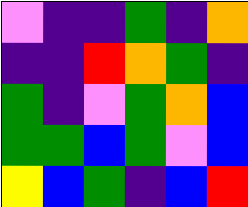[["violet", "indigo", "indigo", "green", "indigo", "orange"], ["indigo", "indigo", "red", "orange", "green", "indigo"], ["green", "indigo", "violet", "green", "orange", "blue"], ["green", "green", "blue", "green", "violet", "blue"], ["yellow", "blue", "green", "indigo", "blue", "red"]]